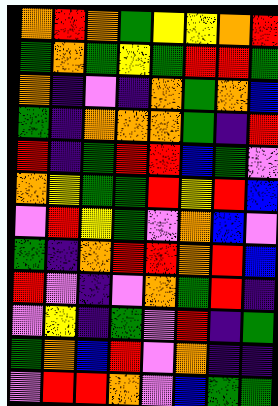[["orange", "red", "orange", "green", "yellow", "yellow", "orange", "red"], ["green", "orange", "green", "yellow", "green", "red", "red", "green"], ["orange", "indigo", "violet", "indigo", "orange", "green", "orange", "blue"], ["green", "indigo", "orange", "orange", "orange", "green", "indigo", "red"], ["red", "indigo", "green", "red", "red", "blue", "green", "violet"], ["orange", "yellow", "green", "green", "red", "yellow", "red", "blue"], ["violet", "red", "yellow", "green", "violet", "orange", "blue", "violet"], ["green", "indigo", "orange", "red", "red", "orange", "red", "blue"], ["red", "violet", "indigo", "violet", "orange", "green", "red", "indigo"], ["violet", "yellow", "indigo", "green", "violet", "red", "indigo", "green"], ["green", "orange", "blue", "red", "violet", "orange", "indigo", "indigo"], ["violet", "red", "red", "orange", "violet", "blue", "green", "green"]]